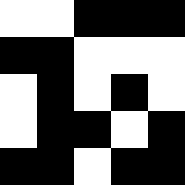[["white", "white", "black", "black", "black"], ["black", "black", "white", "white", "white"], ["white", "black", "white", "black", "white"], ["white", "black", "black", "white", "black"], ["black", "black", "white", "black", "black"]]